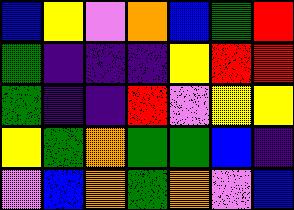[["blue", "yellow", "violet", "orange", "blue", "green", "red"], ["green", "indigo", "indigo", "indigo", "yellow", "red", "red"], ["green", "indigo", "indigo", "red", "violet", "yellow", "yellow"], ["yellow", "green", "orange", "green", "green", "blue", "indigo"], ["violet", "blue", "orange", "green", "orange", "violet", "blue"]]